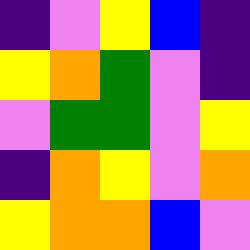[["indigo", "violet", "yellow", "blue", "indigo"], ["yellow", "orange", "green", "violet", "indigo"], ["violet", "green", "green", "violet", "yellow"], ["indigo", "orange", "yellow", "violet", "orange"], ["yellow", "orange", "orange", "blue", "violet"]]